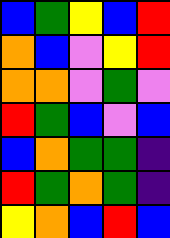[["blue", "green", "yellow", "blue", "red"], ["orange", "blue", "violet", "yellow", "red"], ["orange", "orange", "violet", "green", "violet"], ["red", "green", "blue", "violet", "blue"], ["blue", "orange", "green", "green", "indigo"], ["red", "green", "orange", "green", "indigo"], ["yellow", "orange", "blue", "red", "blue"]]